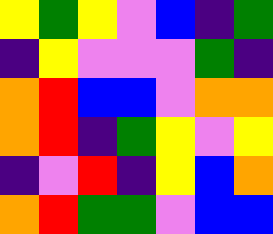[["yellow", "green", "yellow", "violet", "blue", "indigo", "green"], ["indigo", "yellow", "violet", "violet", "violet", "green", "indigo"], ["orange", "red", "blue", "blue", "violet", "orange", "orange"], ["orange", "red", "indigo", "green", "yellow", "violet", "yellow"], ["indigo", "violet", "red", "indigo", "yellow", "blue", "orange"], ["orange", "red", "green", "green", "violet", "blue", "blue"]]